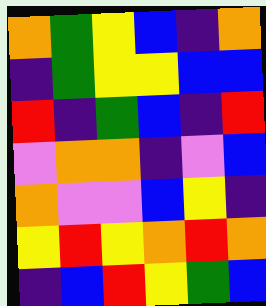[["orange", "green", "yellow", "blue", "indigo", "orange"], ["indigo", "green", "yellow", "yellow", "blue", "blue"], ["red", "indigo", "green", "blue", "indigo", "red"], ["violet", "orange", "orange", "indigo", "violet", "blue"], ["orange", "violet", "violet", "blue", "yellow", "indigo"], ["yellow", "red", "yellow", "orange", "red", "orange"], ["indigo", "blue", "red", "yellow", "green", "blue"]]